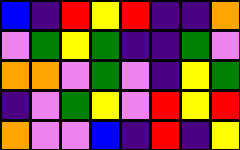[["blue", "indigo", "red", "yellow", "red", "indigo", "indigo", "orange"], ["violet", "green", "yellow", "green", "indigo", "indigo", "green", "violet"], ["orange", "orange", "violet", "green", "violet", "indigo", "yellow", "green"], ["indigo", "violet", "green", "yellow", "violet", "red", "yellow", "red"], ["orange", "violet", "violet", "blue", "indigo", "red", "indigo", "yellow"]]